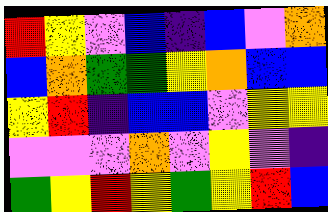[["red", "yellow", "violet", "blue", "indigo", "blue", "violet", "orange"], ["blue", "orange", "green", "green", "yellow", "orange", "blue", "blue"], ["yellow", "red", "indigo", "blue", "blue", "violet", "yellow", "yellow"], ["violet", "violet", "violet", "orange", "violet", "yellow", "violet", "indigo"], ["green", "yellow", "red", "yellow", "green", "yellow", "red", "blue"]]